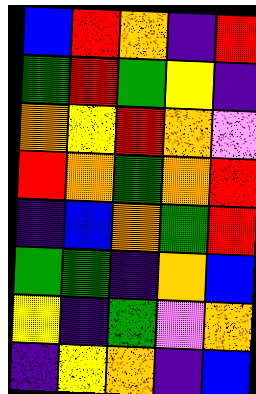[["blue", "red", "orange", "indigo", "red"], ["green", "red", "green", "yellow", "indigo"], ["orange", "yellow", "red", "orange", "violet"], ["red", "orange", "green", "orange", "red"], ["indigo", "blue", "orange", "green", "red"], ["green", "green", "indigo", "orange", "blue"], ["yellow", "indigo", "green", "violet", "orange"], ["indigo", "yellow", "orange", "indigo", "blue"]]